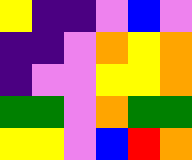[["yellow", "indigo", "indigo", "violet", "blue", "violet"], ["indigo", "indigo", "violet", "orange", "yellow", "orange"], ["indigo", "violet", "violet", "yellow", "yellow", "orange"], ["green", "green", "violet", "orange", "green", "green"], ["yellow", "yellow", "violet", "blue", "red", "orange"]]